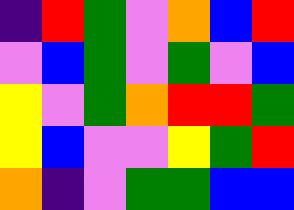[["indigo", "red", "green", "violet", "orange", "blue", "red"], ["violet", "blue", "green", "violet", "green", "violet", "blue"], ["yellow", "violet", "green", "orange", "red", "red", "green"], ["yellow", "blue", "violet", "violet", "yellow", "green", "red"], ["orange", "indigo", "violet", "green", "green", "blue", "blue"]]